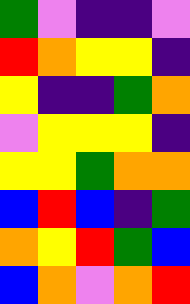[["green", "violet", "indigo", "indigo", "violet"], ["red", "orange", "yellow", "yellow", "indigo"], ["yellow", "indigo", "indigo", "green", "orange"], ["violet", "yellow", "yellow", "yellow", "indigo"], ["yellow", "yellow", "green", "orange", "orange"], ["blue", "red", "blue", "indigo", "green"], ["orange", "yellow", "red", "green", "blue"], ["blue", "orange", "violet", "orange", "red"]]